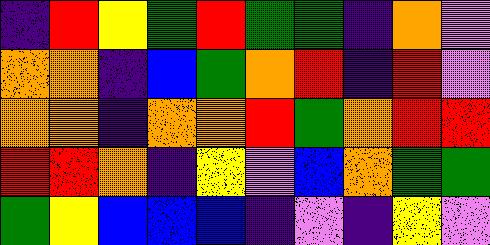[["indigo", "red", "yellow", "green", "red", "green", "green", "indigo", "orange", "violet"], ["orange", "orange", "indigo", "blue", "green", "orange", "red", "indigo", "red", "violet"], ["orange", "orange", "indigo", "orange", "orange", "red", "green", "orange", "red", "red"], ["red", "red", "orange", "indigo", "yellow", "violet", "blue", "orange", "green", "green"], ["green", "yellow", "blue", "blue", "blue", "indigo", "violet", "indigo", "yellow", "violet"]]